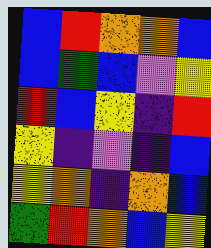[["blue", "red", "orange", "orange", "blue"], ["blue", "green", "blue", "violet", "yellow"], ["red", "blue", "yellow", "indigo", "red"], ["yellow", "indigo", "violet", "indigo", "blue"], ["yellow", "orange", "indigo", "orange", "blue"], ["green", "red", "orange", "blue", "yellow"]]